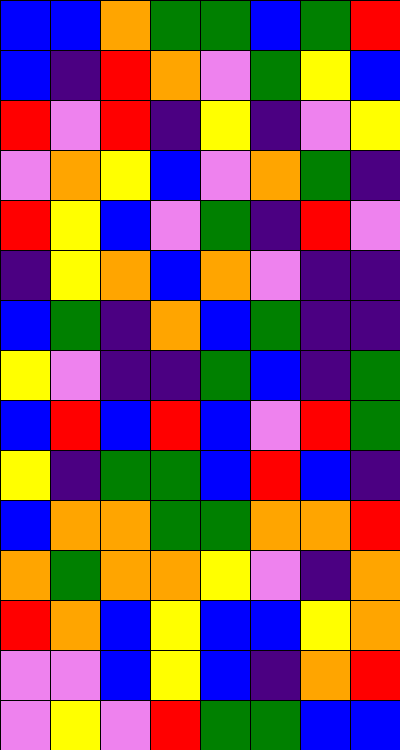[["blue", "blue", "orange", "green", "green", "blue", "green", "red"], ["blue", "indigo", "red", "orange", "violet", "green", "yellow", "blue"], ["red", "violet", "red", "indigo", "yellow", "indigo", "violet", "yellow"], ["violet", "orange", "yellow", "blue", "violet", "orange", "green", "indigo"], ["red", "yellow", "blue", "violet", "green", "indigo", "red", "violet"], ["indigo", "yellow", "orange", "blue", "orange", "violet", "indigo", "indigo"], ["blue", "green", "indigo", "orange", "blue", "green", "indigo", "indigo"], ["yellow", "violet", "indigo", "indigo", "green", "blue", "indigo", "green"], ["blue", "red", "blue", "red", "blue", "violet", "red", "green"], ["yellow", "indigo", "green", "green", "blue", "red", "blue", "indigo"], ["blue", "orange", "orange", "green", "green", "orange", "orange", "red"], ["orange", "green", "orange", "orange", "yellow", "violet", "indigo", "orange"], ["red", "orange", "blue", "yellow", "blue", "blue", "yellow", "orange"], ["violet", "violet", "blue", "yellow", "blue", "indigo", "orange", "red"], ["violet", "yellow", "violet", "red", "green", "green", "blue", "blue"]]